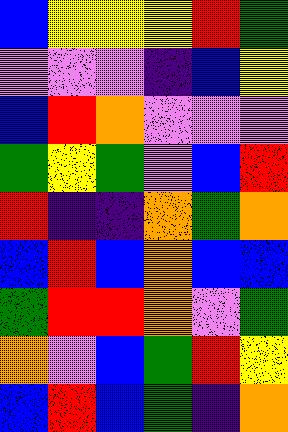[["blue", "yellow", "yellow", "yellow", "red", "green"], ["violet", "violet", "violet", "indigo", "blue", "yellow"], ["blue", "red", "orange", "violet", "violet", "violet"], ["green", "yellow", "green", "violet", "blue", "red"], ["red", "indigo", "indigo", "orange", "green", "orange"], ["blue", "red", "blue", "orange", "blue", "blue"], ["green", "red", "red", "orange", "violet", "green"], ["orange", "violet", "blue", "green", "red", "yellow"], ["blue", "red", "blue", "green", "indigo", "orange"]]